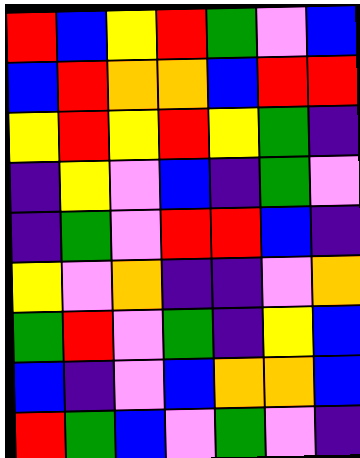[["red", "blue", "yellow", "red", "green", "violet", "blue"], ["blue", "red", "orange", "orange", "blue", "red", "red"], ["yellow", "red", "yellow", "red", "yellow", "green", "indigo"], ["indigo", "yellow", "violet", "blue", "indigo", "green", "violet"], ["indigo", "green", "violet", "red", "red", "blue", "indigo"], ["yellow", "violet", "orange", "indigo", "indigo", "violet", "orange"], ["green", "red", "violet", "green", "indigo", "yellow", "blue"], ["blue", "indigo", "violet", "blue", "orange", "orange", "blue"], ["red", "green", "blue", "violet", "green", "violet", "indigo"]]